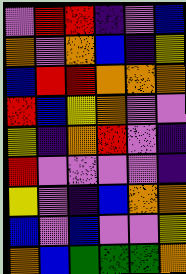[["violet", "red", "red", "indigo", "violet", "blue"], ["orange", "violet", "orange", "blue", "indigo", "yellow"], ["blue", "red", "red", "orange", "orange", "orange"], ["red", "blue", "yellow", "orange", "violet", "violet"], ["yellow", "indigo", "orange", "red", "violet", "indigo"], ["red", "violet", "violet", "violet", "violet", "indigo"], ["yellow", "violet", "indigo", "blue", "orange", "orange"], ["blue", "violet", "blue", "violet", "violet", "yellow"], ["orange", "blue", "green", "green", "green", "orange"]]